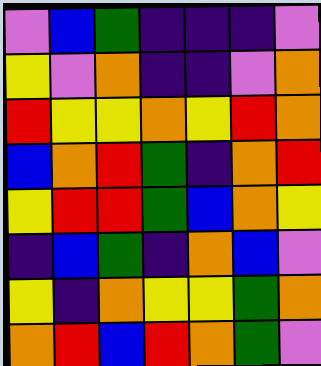[["violet", "blue", "green", "indigo", "indigo", "indigo", "violet"], ["yellow", "violet", "orange", "indigo", "indigo", "violet", "orange"], ["red", "yellow", "yellow", "orange", "yellow", "red", "orange"], ["blue", "orange", "red", "green", "indigo", "orange", "red"], ["yellow", "red", "red", "green", "blue", "orange", "yellow"], ["indigo", "blue", "green", "indigo", "orange", "blue", "violet"], ["yellow", "indigo", "orange", "yellow", "yellow", "green", "orange"], ["orange", "red", "blue", "red", "orange", "green", "violet"]]